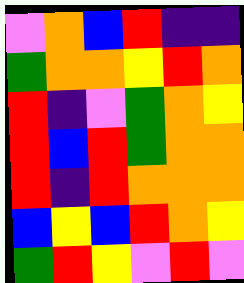[["violet", "orange", "blue", "red", "indigo", "indigo"], ["green", "orange", "orange", "yellow", "red", "orange"], ["red", "indigo", "violet", "green", "orange", "yellow"], ["red", "blue", "red", "green", "orange", "orange"], ["red", "indigo", "red", "orange", "orange", "orange"], ["blue", "yellow", "blue", "red", "orange", "yellow"], ["green", "red", "yellow", "violet", "red", "violet"]]